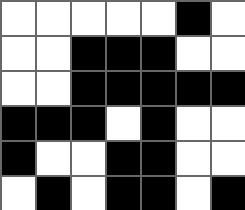[["white", "white", "white", "white", "white", "black", "white"], ["white", "white", "black", "black", "black", "white", "white"], ["white", "white", "black", "black", "black", "black", "black"], ["black", "black", "black", "white", "black", "white", "white"], ["black", "white", "white", "black", "black", "white", "white"], ["white", "black", "white", "black", "black", "white", "black"]]